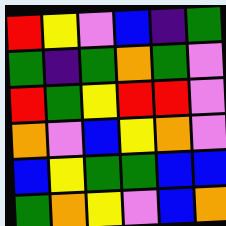[["red", "yellow", "violet", "blue", "indigo", "green"], ["green", "indigo", "green", "orange", "green", "violet"], ["red", "green", "yellow", "red", "red", "violet"], ["orange", "violet", "blue", "yellow", "orange", "violet"], ["blue", "yellow", "green", "green", "blue", "blue"], ["green", "orange", "yellow", "violet", "blue", "orange"]]